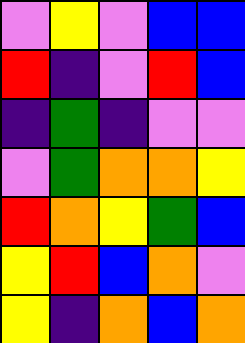[["violet", "yellow", "violet", "blue", "blue"], ["red", "indigo", "violet", "red", "blue"], ["indigo", "green", "indigo", "violet", "violet"], ["violet", "green", "orange", "orange", "yellow"], ["red", "orange", "yellow", "green", "blue"], ["yellow", "red", "blue", "orange", "violet"], ["yellow", "indigo", "orange", "blue", "orange"]]